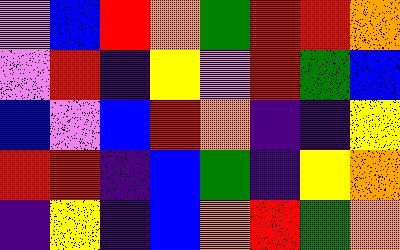[["violet", "blue", "red", "orange", "green", "red", "red", "orange"], ["violet", "red", "indigo", "yellow", "violet", "red", "green", "blue"], ["blue", "violet", "blue", "red", "orange", "indigo", "indigo", "yellow"], ["red", "red", "indigo", "blue", "green", "indigo", "yellow", "orange"], ["indigo", "yellow", "indigo", "blue", "orange", "red", "green", "orange"]]